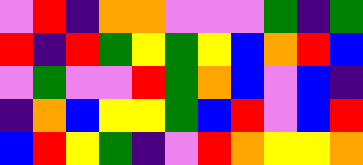[["violet", "red", "indigo", "orange", "orange", "violet", "violet", "violet", "green", "indigo", "green"], ["red", "indigo", "red", "green", "yellow", "green", "yellow", "blue", "orange", "red", "blue"], ["violet", "green", "violet", "violet", "red", "green", "orange", "blue", "violet", "blue", "indigo"], ["indigo", "orange", "blue", "yellow", "yellow", "green", "blue", "red", "violet", "blue", "red"], ["blue", "red", "yellow", "green", "indigo", "violet", "red", "orange", "yellow", "yellow", "orange"]]